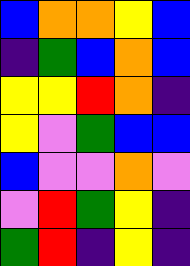[["blue", "orange", "orange", "yellow", "blue"], ["indigo", "green", "blue", "orange", "blue"], ["yellow", "yellow", "red", "orange", "indigo"], ["yellow", "violet", "green", "blue", "blue"], ["blue", "violet", "violet", "orange", "violet"], ["violet", "red", "green", "yellow", "indigo"], ["green", "red", "indigo", "yellow", "indigo"]]